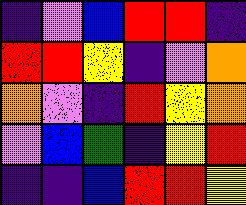[["indigo", "violet", "blue", "red", "red", "indigo"], ["red", "red", "yellow", "indigo", "violet", "orange"], ["orange", "violet", "indigo", "red", "yellow", "orange"], ["violet", "blue", "green", "indigo", "yellow", "red"], ["indigo", "indigo", "blue", "red", "red", "yellow"]]